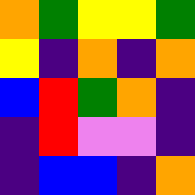[["orange", "green", "yellow", "yellow", "green"], ["yellow", "indigo", "orange", "indigo", "orange"], ["blue", "red", "green", "orange", "indigo"], ["indigo", "red", "violet", "violet", "indigo"], ["indigo", "blue", "blue", "indigo", "orange"]]